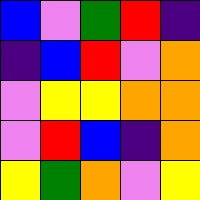[["blue", "violet", "green", "red", "indigo"], ["indigo", "blue", "red", "violet", "orange"], ["violet", "yellow", "yellow", "orange", "orange"], ["violet", "red", "blue", "indigo", "orange"], ["yellow", "green", "orange", "violet", "yellow"]]